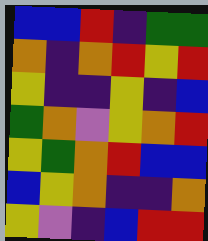[["blue", "blue", "red", "indigo", "green", "green"], ["orange", "indigo", "orange", "red", "yellow", "red"], ["yellow", "indigo", "indigo", "yellow", "indigo", "blue"], ["green", "orange", "violet", "yellow", "orange", "red"], ["yellow", "green", "orange", "red", "blue", "blue"], ["blue", "yellow", "orange", "indigo", "indigo", "orange"], ["yellow", "violet", "indigo", "blue", "red", "red"]]